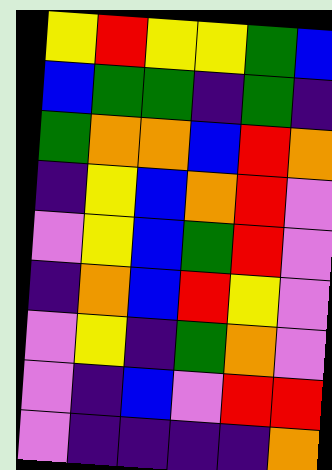[["yellow", "red", "yellow", "yellow", "green", "blue"], ["blue", "green", "green", "indigo", "green", "indigo"], ["green", "orange", "orange", "blue", "red", "orange"], ["indigo", "yellow", "blue", "orange", "red", "violet"], ["violet", "yellow", "blue", "green", "red", "violet"], ["indigo", "orange", "blue", "red", "yellow", "violet"], ["violet", "yellow", "indigo", "green", "orange", "violet"], ["violet", "indigo", "blue", "violet", "red", "red"], ["violet", "indigo", "indigo", "indigo", "indigo", "orange"]]